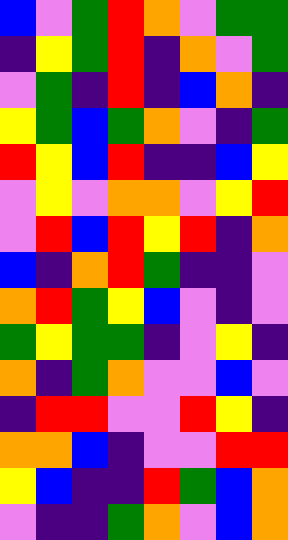[["blue", "violet", "green", "red", "orange", "violet", "green", "green"], ["indigo", "yellow", "green", "red", "indigo", "orange", "violet", "green"], ["violet", "green", "indigo", "red", "indigo", "blue", "orange", "indigo"], ["yellow", "green", "blue", "green", "orange", "violet", "indigo", "green"], ["red", "yellow", "blue", "red", "indigo", "indigo", "blue", "yellow"], ["violet", "yellow", "violet", "orange", "orange", "violet", "yellow", "red"], ["violet", "red", "blue", "red", "yellow", "red", "indigo", "orange"], ["blue", "indigo", "orange", "red", "green", "indigo", "indigo", "violet"], ["orange", "red", "green", "yellow", "blue", "violet", "indigo", "violet"], ["green", "yellow", "green", "green", "indigo", "violet", "yellow", "indigo"], ["orange", "indigo", "green", "orange", "violet", "violet", "blue", "violet"], ["indigo", "red", "red", "violet", "violet", "red", "yellow", "indigo"], ["orange", "orange", "blue", "indigo", "violet", "violet", "red", "red"], ["yellow", "blue", "indigo", "indigo", "red", "green", "blue", "orange"], ["violet", "indigo", "indigo", "green", "orange", "violet", "blue", "orange"]]